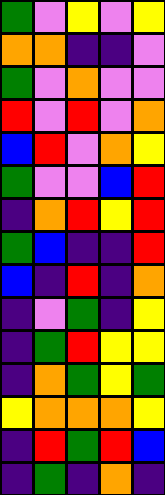[["green", "violet", "yellow", "violet", "yellow"], ["orange", "orange", "indigo", "indigo", "violet"], ["green", "violet", "orange", "violet", "violet"], ["red", "violet", "red", "violet", "orange"], ["blue", "red", "violet", "orange", "yellow"], ["green", "violet", "violet", "blue", "red"], ["indigo", "orange", "red", "yellow", "red"], ["green", "blue", "indigo", "indigo", "red"], ["blue", "indigo", "red", "indigo", "orange"], ["indigo", "violet", "green", "indigo", "yellow"], ["indigo", "green", "red", "yellow", "yellow"], ["indigo", "orange", "green", "yellow", "green"], ["yellow", "orange", "orange", "orange", "yellow"], ["indigo", "red", "green", "red", "blue"], ["indigo", "green", "indigo", "orange", "indigo"]]